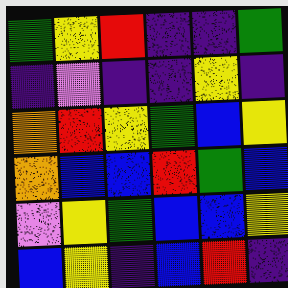[["green", "yellow", "red", "indigo", "indigo", "green"], ["indigo", "violet", "indigo", "indigo", "yellow", "indigo"], ["orange", "red", "yellow", "green", "blue", "yellow"], ["orange", "blue", "blue", "red", "green", "blue"], ["violet", "yellow", "green", "blue", "blue", "yellow"], ["blue", "yellow", "indigo", "blue", "red", "indigo"]]